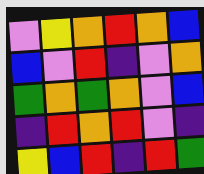[["violet", "yellow", "orange", "red", "orange", "blue"], ["blue", "violet", "red", "indigo", "violet", "orange"], ["green", "orange", "green", "orange", "violet", "blue"], ["indigo", "red", "orange", "red", "violet", "indigo"], ["yellow", "blue", "red", "indigo", "red", "green"]]